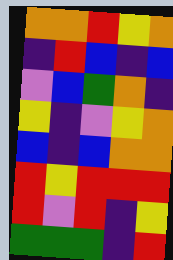[["orange", "orange", "red", "yellow", "orange"], ["indigo", "red", "blue", "indigo", "blue"], ["violet", "blue", "green", "orange", "indigo"], ["yellow", "indigo", "violet", "yellow", "orange"], ["blue", "indigo", "blue", "orange", "orange"], ["red", "yellow", "red", "red", "red"], ["red", "violet", "red", "indigo", "yellow"], ["green", "green", "green", "indigo", "red"]]